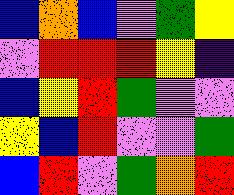[["blue", "orange", "blue", "violet", "green", "yellow"], ["violet", "red", "red", "red", "yellow", "indigo"], ["blue", "yellow", "red", "green", "violet", "violet"], ["yellow", "blue", "red", "violet", "violet", "green"], ["blue", "red", "violet", "green", "orange", "red"]]